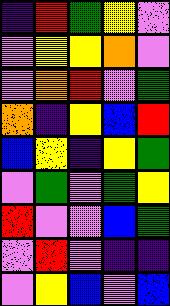[["indigo", "red", "green", "yellow", "violet"], ["violet", "yellow", "yellow", "orange", "violet"], ["violet", "orange", "red", "violet", "green"], ["orange", "indigo", "yellow", "blue", "red"], ["blue", "yellow", "indigo", "yellow", "green"], ["violet", "green", "violet", "green", "yellow"], ["red", "violet", "violet", "blue", "green"], ["violet", "red", "violet", "indigo", "indigo"], ["violet", "yellow", "blue", "violet", "blue"]]